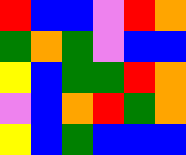[["red", "blue", "blue", "violet", "red", "orange"], ["green", "orange", "green", "violet", "blue", "blue"], ["yellow", "blue", "green", "green", "red", "orange"], ["violet", "blue", "orange", "red", "green", "orange"], ["yellow", "blue", "green", "blue", "blue", "blue"]]